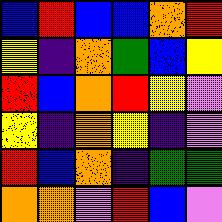[["blue", "red", "blue", "blue", "orange", "red"], ["yellow", "indigo", "orange", "green", "blue", "yellow"], ["red", "blue", "orange", "red", "yellow", "violet"], ["yellow", "indigo", "orange", "yellow", "indigo", "violet"], ["red", "blue", "orange", "indigo", "green", "green"], ["orange", "orange", "violet", "red", "blue", "violet"]]